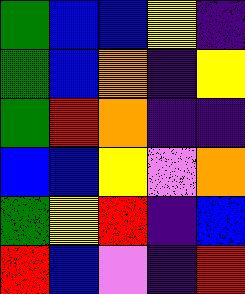[["green", "blue", "blue", "yellow", "indigo"], ["green", "blue", "orange", "indigo", "yellow"], ["green", "red", "orange", "indigo", "indigo"], ["blue", "blue", "yellow", "violet", "orange"], ["green", "yellow", "red", "indigo", "blue"], ["red", "blue", "violet", "indigo", "red"]]